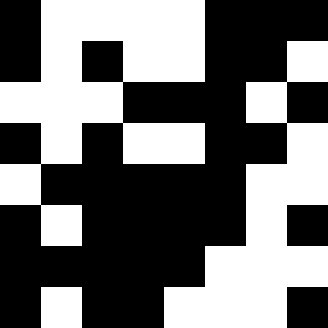[["black", "white", "white", "white", "white", "black", "black", "black"], ["black", "white", "black", "white", "white", "black", "black", "white"], ["white", "white", "white", "black", "black", "black", "white", "black"], ["black", "white", "black", "white", "white", "black", "black", "white"], ["white", "black", "black", "black", "black", "black", "white", "white"], ["black", "white", "black", "black", "black", "black", "white", "black"], ["black", "black", "black", "black", "black", "white", "white", "white"], ["black", "white", "black", "black", "white", "white", "white", "black"]]